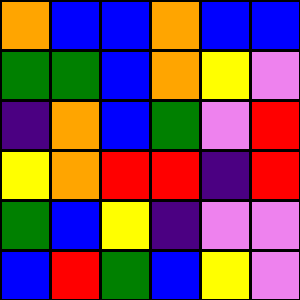[["orange", "blue", "blue", "orange", "blue", "blue"], ["green", "green", "blue", "orange", "yellow", "violet"], ["indigo", "orange", "blue", "green", "violet", "red"], ["yellow", "orange", "red", "red", "indigo", "red"], ["green", "blue", "yellow", "indigo", "violet", "violet"], ["blue", "red", "green", "blue", "yellow", "violet"]]